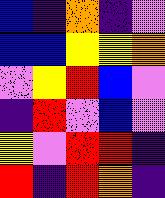[["blue", "indigo", "orange", "indigo", "violet"], ["blue", "blue", "yellow", "yellow", "orange"], ["violet", "yellow", "red", "blue", "violet"], ["indigo", "red", "violet", "blue", "violet"], ["yellow", "violet", "red", "red", "indigo"], ["red", "indigo", "red", "orange", "indigo"]]